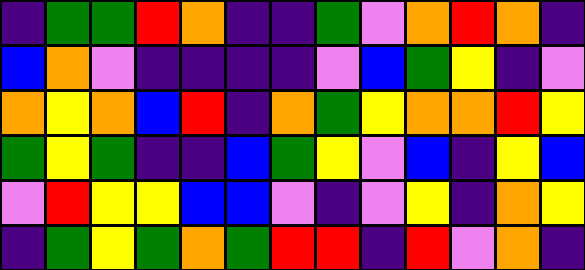[["indigo", "green", "green", "red", "orange", "indigo", "indigo", "green", "violet", "orange", "red", "orange", "indigo"], ["blue", "orange", "violet", "indigo", "indigo", "indigo", "indigo", "violet", "blue", "green", "yellow", "indigo", "violet"], ["orange", "yellow", "orange", "blue", "red", "indigo", "orange", "green", "yellow", "orange", "orange", "red", "yellow"], ["green", "yellow", "green", "indigo", "indigo", "blue", "green", "yellow", "violet", "blue", "indigo", "yellow", "blue"], ["violet", "red", "yellow", "yellow", "blue", "blue", "violet", "indigo", "violet", "yellow", "indigo", "orange", "yellow"], ["indigo", "green", "yellow", "green", "orange", "green", "red", "red", "indigo", "red", "violet", "orange", "indigo"]]